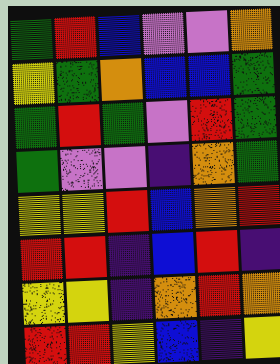[["green", "red", "blue", "violet", "violet", "orange"], ["yellow", "green", "orange", "blue", "blue", "green"], ["green", "red", "green", "violet", "red", "green"], ["green", "violet", "violet", "indigo", "orange", "green"], ["yellow", "yellow", "red", "blue", "orange", "red"], ["red", "red", "indigo", "blue", "red", "indigo"], ["yellow", "yellow", "indigo", "orange", "red", "orange"], ["red", "red", "yellow", "blue", "indigo", "yellow"]]